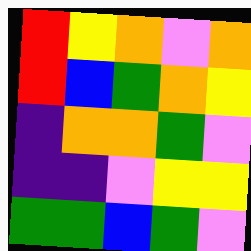[["red", "yellow", "orange", "violet", "orange"], ["red", "blue", "green", "orange", "yellow"], ["indigo", "orange", "orange", "green", "violet"], ["indigo", "indigo", "violet", "yellow", "yellow"], ["green", "green", "blue", "green", "violet"]]